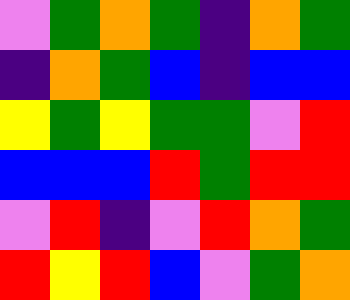[["violet", "green", "orange", "green", "indigo", "orange", "green"], ["indigo", "orange", "green", "blue", "indigo", "blue", "blue"], ["yellow", "green", "yellow", "green", "green", "violet", "red"], ["blue", "blue", "blue", "red", "green", "red", "red"], ["violet", "red", "indigo", "violet", "red", "orange", "green"], ["red", "yellow", "red", "blue", "violet", "green", "orange"]]